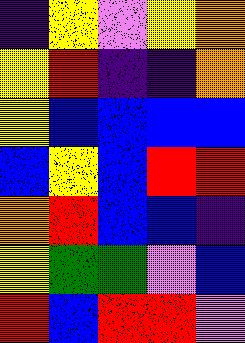[["indigo", "yellow", "violet", "yellow", "orange"], ["yellow", "red", "indigo", "indigo", "orange"], ["yellow", "blue", "blue", "blue", "blue"], ["blue", "yellow", "blue", "red", "red"], ["orange", "red", "blue", "blue", "indigo"], ["yellow", "green", "green", "violet", "blue"], ["red", "blue", "red", "red", "violet"]]